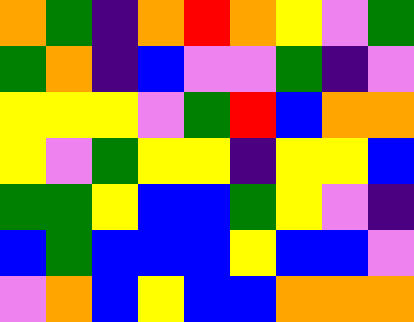[["orange", "green", "indigo", "orange", "red", "orange", "yellow", "violet", "green"], ["green", "orange", "indigo", "blue", "violet", "violet", "green", "indigo", "violet"], ["yellow", "yellow", "yellow", "violet", "green", "red", "blue", "orange", "orange"], ["yellow", "violet", "green", "yellow", "yellow", "indigo", "yellow", "yellow", "blue"], ["green", "green", "yellow", "blue", "blue", "green", "yellow", "violet", "indigo"], ["blue", "green", "blue", "blue", "blue", "yellow", "blue", "blue", "violet"], ["violet", "orange", "blue", "yellow", "blue", "blue", "orange", "orange", "orange"]]